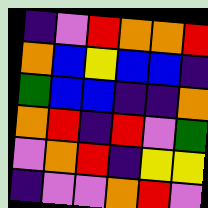[["indigo", "violet", "red", "orange", "orange", "red"], ["orange", "blue", "yellow", "blue", "blue", "indigo"], ["green", "blue", "blue", "indigo", "indigo", "orange"], ["orange", "red", "indigo", "red", "violet", "green"], ["violet", "orange", "red", "indigo", "yellow", "yellow"], ["indigo", "violet", "violet", "orange", "red", "violet"]]